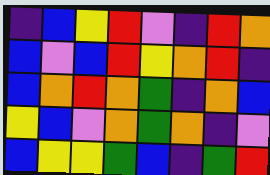[["indigo", "blue", "yellow", "red", "violet", "indigo", "red", "orange"], ["blue", "violet", "blue", "red", "yellow", "orange", "red", "indigo"], ["blue", "orange", "red", "orange", "green", "indigo", "orange", "blue"], ["yellow", "blue", "violet", "orange", "green", "orange", "indigo", "violet"], ["blue", "yellow", "yellow", "green", "blue", "indigo", "green", "red"]]